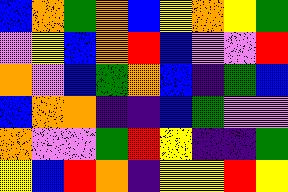[["blue", "orange", "green", "orange", "blue", "yellow", "orange", "yellow", "green"], ["violet", "yellow", "blue", "orange", "red", "blue", "violet", "violet", "red"], ["orange", "violet", "blue", "green", "orange", "blue", "indigo", "green", "blue"], ["blue", "orange", "orange", "indigo", "indigo", "blue", "green", "violet", "violet"], ["orange", "violet", "violet", "green", "red", "yellow", "indigo", "indigo", "green"], ["yellow", "blue", "red", "orange", "indigo", "yellow", "yellow", "red", "yellow"]]